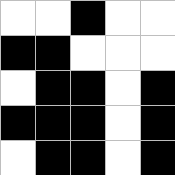[["white", "white", "black", "white", "white"], ["black", "black", "white", "white", "white"], ["white", "black", "black", "white", "black"], ["black", "black", "black", "white", "black"], ["white", "black", "black", "white", "black"]]